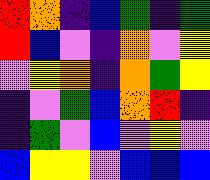[["red", "orange", "indigo", "blue", "green", "indigo", "green"], ["red", "blue", "violet", "indigo", "orange", "violet", "yellow"], ["violet", "yellow", "orange", "indigo", "orange", "green", "yellow"], ["indigo", "violet", "green", "blue", "orange", "red", "indigo"], ["indigo", "green", "violet", "blue", "violet", "yellow", "violet"], ["blue", "yellow", "yellow", "violet", "blue", "blue", "blue"]]